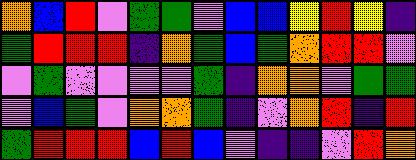[["orange", "blue", "red", "violet", "green", "green", "violet", "blue", "blue", "yellow", "red", "yellow", "indigo"], ["green", "red", "red", "red", "indigo", "orange", "green", "blue", "green", "orange", "red", "red", "violet"], ["violet", "green", "violet", "violet", "violet", "violet", "green", "indigo", "orange", "orange", "violet", "green", "green"], ["violet", "blue", "green", "violet", "orange", "orange", "green", "indigo", "violet", "orange", "red", "indigo", "red"], ["green", "red", "red", "red", "blue", "red", "blue", "violet", "indigo", "indigo", "violet", "red", "orange"]]